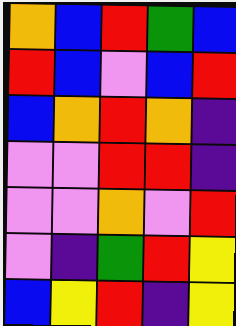[["orange", "blue", "red", "green", "blue"], ["red", "blue", "violet", "blue", "red"], ["blue", "orange", "red", "orange", "indigo"], ["violet", "violet", "red", "red", "indigo"], ["violet", "violet", "orange", "violet", "red"], ["violet", "indigo", "green", "red", "yellow"], ["blue", "yellow", "red", "indigo", "yellow"]]